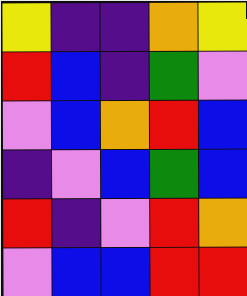[["yellow", "indigo", "indigo", "orange", "yellow"], ["red", "blue", "indigo", "green", "violet"], ["violet", "blue", "orange", "red", "blue"], ["indigo", "violet", "blue", "green", "blue"], ["red", "indigo", "violet", "red", "orange"], ["violet", "blue", "blue", "red", "red"]]